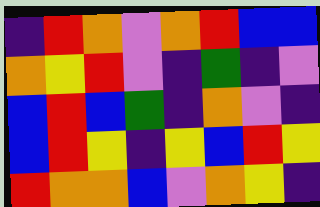[["indigo", "red", "orange", "violet", "orange", "red", "blue", "blue"], ["orange", "yellow", "red", "violet", "indigo", "green", "indigo", "violet"], ["blue", "red", "blue", "green", "indigo", "orange", "violet", "indigo"], ["blue", "red", "yellow", "indigo", "yellow", "blue", "red", "yellow"], ["red", "orange", "orange", "blue", "violet", "orange", "yellow", "indigo"]]